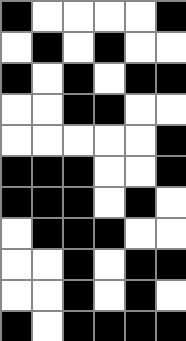[["black", "white", "white", "white", "white", "black"], ["white", "black", "white", "black", "white", "white"], ["black", "white", "black", "white", "black", "black"], ["white", "white", "black", "black", "white", "white"], ["white", "white", "white", "white", "white", "black"], ["black", "black", "black", "white", "white", "black"], ["black", "black", "black", "white", "black", "white"], ["white", "black", "black", "black", "white", "white"], ["white", "white", "black", "white", "black", "black"], ["white", "white", "black", "white", "black", "white"], ["black", "white", "black", "black", "black", "black"]]